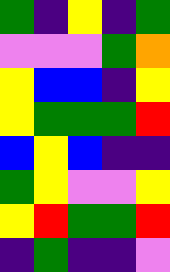[["green", "indigo", "yellow", "indigo", "green"], ["violet", "violet", "violet", "green", "orange"], ["yellow", "blue", "blue", "indigo", "yellow"], ["yellow", "green", "green", "green", "red"], ["blue", "yellow", "blue", "indigo", "indigo"], ["green", "yellow", "violet", "violet", "yellow"], ["yellow", "red", "green", "green", "red"], ["indigo", "green", "indigo", "indigo", "violet"]]